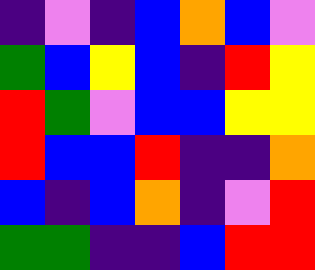[["indigo", "violet", "indigo", "blue", "orange", "blue", "violet"], ["green", "blue", "yellow", "blue", "indigo", "red", "yellow"], ["red", "green", "violet", "blue", "blue", "yellow", "yellow"], ["red", "blue", "blue", "red", "indigo", "indigo", "orange"], ["blue", "indigo", "blue", "orange", "indigo", "violet", "red"], ["green", "green", "indigo", "indigo", "blue", "red", "red"]]